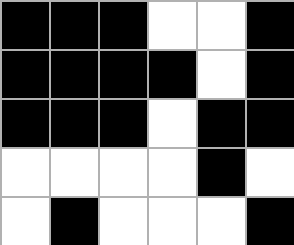[["black", "black", "black", "white", "white", "black"], ["black", "black", "black", "black", "white", "black"], ["black", "black", "black", "white", "black", "black"], ["white", "white", "white", "white", "black", "white"], ["white", "black", "white", "white", "white", "black"]]